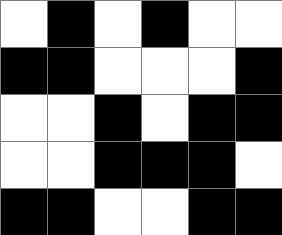[["white", "black", "white", "black", "white", "white"], ["black", "black", "white", "white", "white", "black"], ["white", "white", "black", "white", "black", "black"], ["white", "white", "black", "black", "black", "white"], ["black", "black", "white", "white", "black", "black"]]